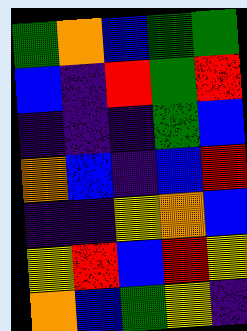[["green", "orange", "blue", "green", "green"], ["blue", "indigo", "red", "green", "red"], ["indigo", "indigo", "indigo", "green", "blue"], ["orange", "blue", "indigo", "blue", "red"], ["indigo", "indigo", "yellow", "orange", "blue"], ["yellow", "red", "blue", "red", "yellow"], ["orange", "blue", "green", "yellow", "indigo"]]